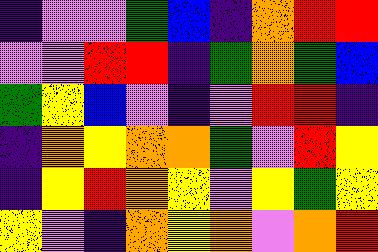[["indigo", "violet", "violet", "green", "blue", "indigo", "orange", "red", "red"], ["violet", "violet", "red", "red", "indigo", "green", "orange", "green", "blue"], ["green", "yellow", "blue", "violet", "indigo", "violet", "red", "red", "indigo"], ["indigo", "orange", "yellow", "orange", "orange", "green", "violet", "red", "yellow"], ["indigo", "yellow", "red", "orange", "yellow", "violet", "yellow", "green", "yellow"], ["yellow", "violet", "indigo", "orange", "yellow", "orange", "violet", "orange", "red"]]